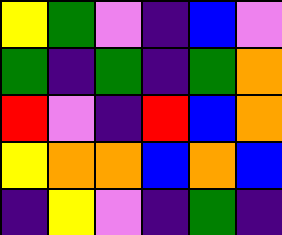[["yellow", "green", "violet", "indigo", "blue", "violet"], ["green", "indigo", "green", "indigo", "green", "orange"], ["red", "violet", "indigo", "red", "blue", "orange"], ["yellow", "orange", "orange", "blue", "orange", "blue"], ["indigo", "yellow", "violet", "indigo", "green", "indigo"]]